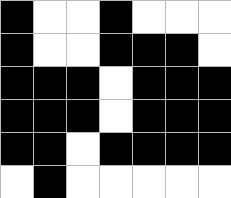[["black", "white", "white", "black", "white", "white", "white"], ["black", "white", "white", "black", "black", "black", "white"], ["black", "black", "black", "white", "black", "black", "black"], ["black", "black", "black", "white", "black", "black", "black"], ["black", "black", "white", "black", "black", "black", "black"], ["white", "black", "white", "white", "white", "white", "white"]]